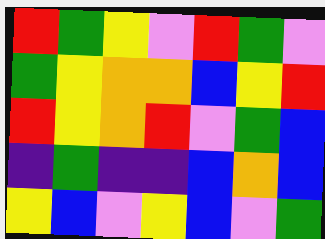[["red", "green", "yellow", "violet", "red", "green", "violet"], ["green", "yellow", "orange", "orange", "blue", "yellow", "red"], ["red", "yellow", "orange", "red", "violet", "green", "blue"], ["indigo", "green", "indigo", "indigo", "blue", "orange", "blue"], ["yellow", "blue", "violet", "yellow", "blue", "violet", "green"]]